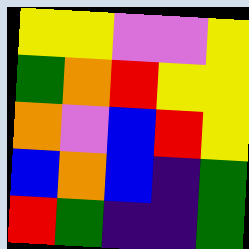[["yellow", "yellow", "violet", "violet", "yellow"], ["green", "orange", "red", "yellow", "yellow"], ["orange", "violet", "blue", "red", "yellow"], ["blue", "orange", "blue", "indigo", "green"], ["red", "green", "indigo", "indigo", "green"]]